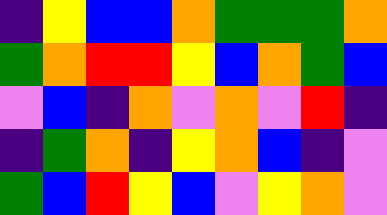[["indigo", "yellow", "blue", "blue", "orange", "green", "green", "green", "orange"], ["green", "orange", "red", "red", "yellow", "blue", "orange", "green", "blue"], ["violet", "blue", "indigo", "orange", "violet", "orange", "violet", "red", "indigo"], ["indigo", "green", "orange", "indigo", "yellow", "orange", "blue", "indigo", "violet"], ["green", "blue", "red", "yellow", "blue", "violet", "yellow", "orange", "violet"]]